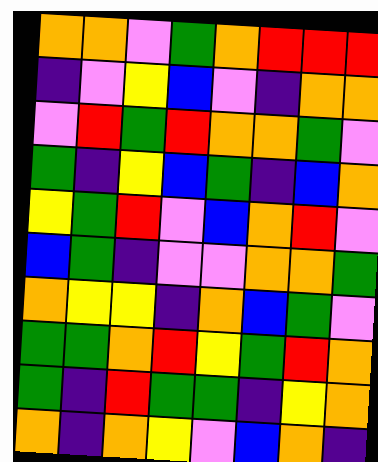[["orange", "orange", "violet", "green", "orange", "red", "red", "red"], ["indigo", "violet", "yellow", "blue", "violet", "indigo", "orange", "orange"], ["violet", "red", "green", "red", "orange", "orange", "green", "violet"], ["green", "indigo", "yellow", "blue", "green", "indigo", "blue", "orange"], ["yellow", "green", "red", "violet", "blue", "orange", "red", "violet"], ["blue", "green", "indigo", "violet", "violet", "orange", "orange", "green"], ["orange", "yellow", "yellow", "indigo", "orange", "blue", "green", "violet"], ["green", "green", "orange", "red", "yellow", "green", "red", "orange"], ["green", "indigo", "red", "green", "green", "indigo", "yellow", "orange"], ["orange", "indigo", "orange", "yellow", "violet", "blue", "orange", "indigo"]]